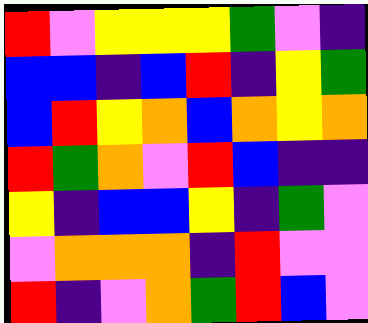[["red", "violet", "yellow", "yellow", "yellow", "green", "violet", "indigo"], ["blue", "blue", "indigo", "blue", "red", "indigo", "yellow", "green"], ["blue", "red", "yellow", "orange", "blue", "orange", "yellow", "orange"], ["red", "green", "orange", "violet", "red", "blue", "indigo", "indigo"], ["yellow", "indigo", "blue", "blue", "yellow", "indigo", "green", "violet"], ["violet", "orange", "orange", "orange", "indigo", "red", "violet", "violet"], ["red", "indigo", "violet", "orange", "green", "red", "blue", "violet"]]